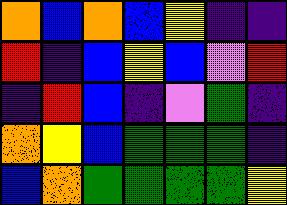[["orange", "blue", "orange", "blue", "yellow", "indigo", "indigo"], ["red", "indigo", "blue", "yellow", "blue", "violet", "red"], ["indigo", "red", "blue", "indigo", "violet", "green", "indigo"], ["orange", "yellow", "blue", "green", "green", "green", "indigo"], ["blue", "orange", "green", "green", "green", "green", "yellow"]]